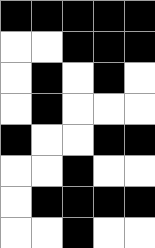[["black", "black", "black", "black", "black"], ["white", "white", "black", "black", "black"], ["white", "black", "white", "black", "white"], ["white", "black", "white", "white", "white"], ["black", "white", "white", "black", "black"], ["white", "white", "black", "white", "white"], ["white", "black", "black", "black", "black"], ["white", "white", "black", "white", "white"]]